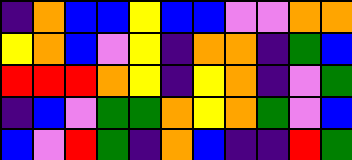[["indigo", "orange", "blue", "blue", "yellow", "blue", "blue", "violet", "violet", "orange", "orange"], ["yellow", "orange", "blue", "violet", "yellow", "indigo", "orange", "orange", "indigo", "green", "blue"], ["red", "red", "red", "orange", "yellow", "indigo", "yellow", "orange", "indigo", "violet", "green"], ["indigo", "blue", "violet", "green", "green", "orange", "yellow", "orange", "green", "violet", "blue"], ["blue", "violet", "red", "green", "indigo", "orange", "blue", "indigo", "indigo", "red", "green"]]